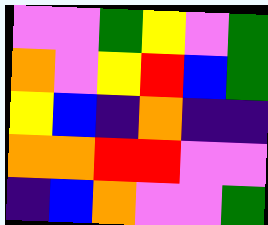[["violet", "violet", "green", "yellow", "violet", "green"], ["orange", "violet", "yellow", "red", "blue", "green"], ["yellow", "blue", "indigo", "orange", "indigo", "indigo"], ["orange", "orange", "red", "red", "violet", "violet"], ["indigo", "blue", "orange", "violet", "violet", "green"]]